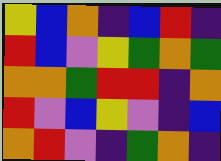[["yellow", "blue", "orange", "indigo", "blue", "red", "indigo"], ["red", "blue", "violet", "yellow", "green", "orange", "green"], ["orange", "orange", "green", "red", "red", "indigo", "orange"], ["red", "violet", "blue", "yellow", "violet", "indigo", "blue"], ["orange", "red", "violet", "indigo", "green", "orange", "indigo"]]